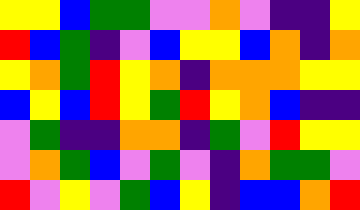[["yellow", "yellow", "blue", "green", "green", "violet", "violet", "orange", "violet", "indigo", "indigo", "yellow"], ["red", "blue", "green", "indigo", "violet", "blue", "yellow", "yellow", "blue", "orange", "indigo", "orange"], ["yellow", "orange", "green", "red", "yellow", "orange", "indigo", "orange", "orange", "orange", "yellow", "yellow"], ["blue", "yellow", "blue", "red", "yellow", "green", "red", "yellow", "orange", "blue", "indigo", "indigo"], ["violet", "green", "indigo", "indigo", "orange", "orange", "indigo", "green", "violet", "red", "yellow", "yellow"], ["violet", "orange", "green", "blue", "violet", "green", "violet", "indigo", "orange", "green", "green", "violet"], ["red", "violet", "yellow", "violet", "green", "blue", "yellow", "indigo", "blue", "blue", "orange", "red"]]